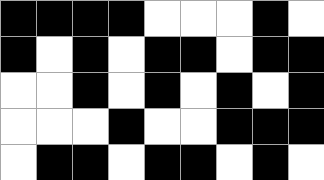[["black", "black", "black", "black", "white", "white", "white", "black", "white"], ["black", "white", "black", "white", "black", "black", "white", "black", "black"], ["white", "white", "black", "white", "black", "white", "black", "white", "black"], ["white", "white", "white", "black", "white", "white", "black", "black", "black"], ["white", "black", "black", "white", "black", "black", "white", "black", "white"]]